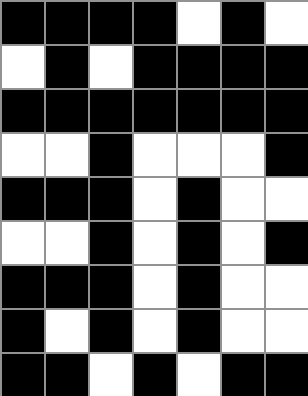[["black", "black", "black", "black", "white", "black", "white"], ["white", "black", "white", "black", "black", "black", "black"], ["black", "black", "black", "black", "black", "black", "black"], ["white", "white", "black", "white", "white", "white", "black"], ["black", "black", "black", "white", "black", "white", "white"], ["white", "white", "black", "white", "black", "white", "black"], ["black", "black", "black", "white", "black", "white", "white"], ["black", "white", "black", "white", "black", "white", "white"], ["black", "black", "white", "black", "white", "black", "black"]]